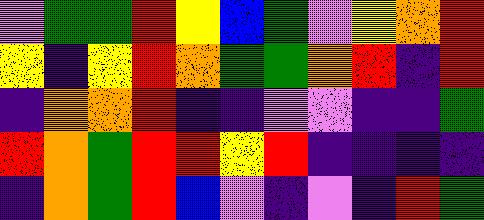[["violet", "green", "green", "red", "yellow", "blue", "green", "violet", "yellow", "orange", "red"], ["yellow", "indigo", "yellow", "red", "orange", "green", "green", "orange", "red", "indigo", "red"], ["indigo", "orange", "orange", "red", "indigo", "indigo", "violet", "violet", "indigo", "indigo", "green"], ["red", "orange", "green", "red", "red", "yellow", "red", "indigo", "indigo", "indigo", "indigo"], ["indigo", "orange", "green", "red", "blue", "violet", "indigo", "violet", "indigo", "red", "green"]]